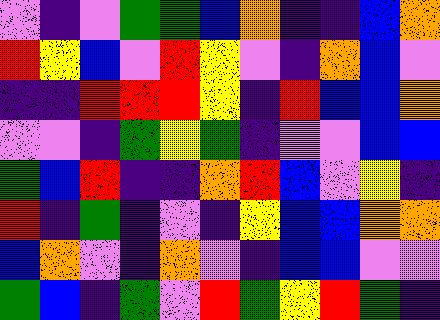[["violet", "indigo", "violet", "green", "green", "blue", "orange", "indigo", "indigo", "blue", "orange"], ["red", "yellow", "blue", "violet", "red", "yellow", "violet", "indigo", "orange", "blue", "violet"], ["indigo", "indigo", "red", "red", "red", "yellow", "indigo", "red", "blue", "blue", "orange"], ["violet", "violet", "indigo", "green", "yellow", "green", "indigo", "violet", "violet", "blue", "blue"], ["green", "blue", "red", "indigo", "indigo", "orange", "red", "blue", "violet", "yellow", "indigo"], ["red", "indigo", "green", "indigo", "violet", "indigo", "yellow", "blue", "blue", "orange", "orange"], ["blue", "orange", "violet", "indigo", "orange", "violet", "indigo", "blue", "blue", "violet", "violet"], ["green", "blue", "indigo", "green", "violet", "red", "green", "yellow", "red", "green", "indigo"]]